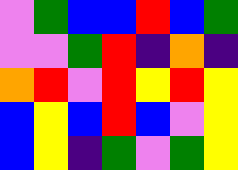[["violet", "green", "blue", "blue", "red", "blue", "green"], ["violet", "violet", "green", "red", "indigo", "orange", "indigo"], ["orange", "red", "violet", "red", "yellow", "red", "yellow"], ["blue", "yellow", "blue", "red", "blue", "violet", "yellow"], ["blue", "yellow", "indigo", "green", "violet", "green", "yellow"]]